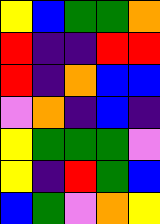[["yellow", "blue", "green", "green", "orange"], ["red", "indigo", "indigo", "red", "red"], ["red", "indigo", "orange", "blue", "blue"], ["violet", "orange", "indigo", "blue", "indigo"], ["yellow", "green", "green", "green", "violet"], ["yellow", "indigo", "red", "green", "blue"], ["blue", "green", "violet", "orange", "yellow"]]